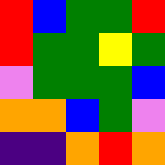[["red", "blue", "green", "green", "red"], ["red", "green", "green", "yellow", "green"], ["violet", "green", "green", "green", "blue"], ["orange", "orange", "blue", "green", "violet"], ["indigo", "indigo", "orange", "red", "orange"]]